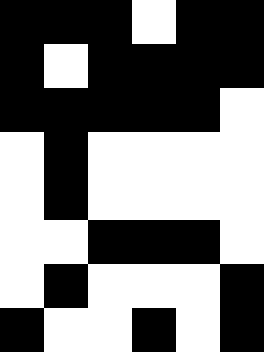[["black", "black", "black", "white", "black", "black"], ["black", "white", "black", "black", "black", "black"], ["black", "black", "black", "black", "black", "white"], ["white", "black", "white", "white", "white", "white"], ["white", "black", "white", "white", "white", "white"], ["white", "white", "black", "black", "black", "white"], ["white", "black", "white", "white", "white", "black"], ["black", "white", "white", "black", "white", "black"]]